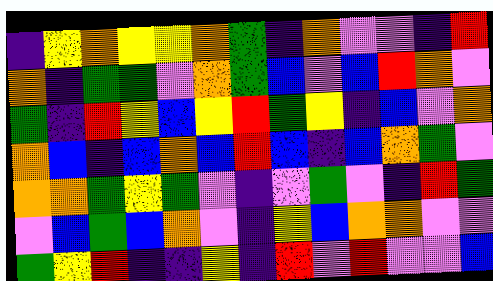[["indigo", "yellow", "orange", "yellow", "yellow", "orange", "green", "indigo", "orange", "violet", "violet", "indigo", "red"], ["orange", "indigo", "green", "green", "violet", "orange", "green", "blue", "violet", "blue", "red", "orange", "violet"], ["green", "indigo", "red", "yellow", "blue", "yellow", "red", "green", "yellow", "indigo", "blue", "violet", "orange"], ["orange", "blue", "indigo", "blue", "orange", "blue", "red", "blue", "indigo", "blue", "orange", "green", "violet"], ["orange", "orange", "green", "yellow", "green", "violet", "indigo", "violet", "green", "violet", "indigo", "red", "green"], ["violet", "blue", "green", "blue", "orange", "violet", "indigo", "yellow", "blue", "orange", "orange", "violet", "violet"], ["green", "yellow", "red", "indigo", "indigo", "yellow", "indigo", "red", "violet", "red", "violet", "violet", "blue"]]